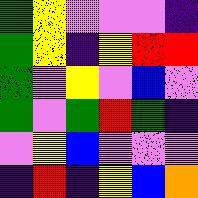[["green", "yellow", "violet", "violet", "violet", "indigo"], ["green", "yellow", "indigo", "yellow", "red", "red"], ["green", "violet", "yellow", "violet", "blue", "violet"], ["green", "violet", "green", "red", "green", "indigo"], ["violet", "yellow", "blue", "violet", "violet", "violet"], ["indigo", "red", "indigo", "yellow", "blue", "orange"]]